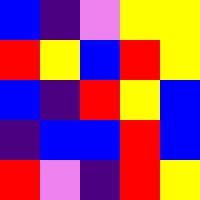[["blue", "indigo", "violet", "yellow", "yellow"], ["red", "yellow", "blue", "red", "yellow"], ["blue", "indigo", "red", "yellow", "blue"], ["indigo", "blue", "blue", "red", "blue"], ["red", "violet", "indigo", "red", "yellow"]]